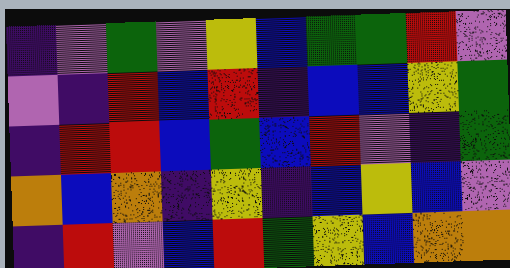[["indigo", "violet", "green", "violet", "yellow", "blue", "green", "green", "red", "violet"], ["violet", "indigo", "red", "blue", "red", "indigo", "blue", "blue", "yellow", "green"], ["indigo", "red", "red", "blue", "green", "blue", "red", "violet", "indigo", "green"], ["orange", "blue", "orange", "indigo", "yellow", "indigo", "blue", "yellow", "blue", "violet"], ["indigo", "red", "violet", "blue", "red", "green", "yellow", "blue", "orange", "orange"]]